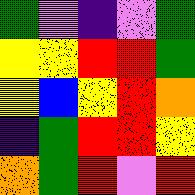[["green", "violet", "indigo", "violet", "green"], ["yellow", "yellow", "red", "red", "green"], ["yellow", "blue", "yellow", "red", "orange"], ["indigo", "green", "red", "red", "yellow"], ["orange", "green", "red", "violet", "red"]]